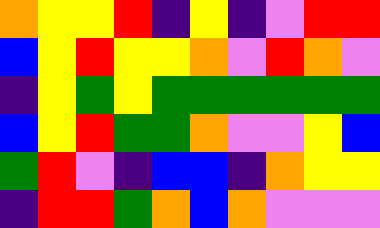[["orange", "yellow", "yellow", "red", "indigo", "yellow", "indigo", "violet", "red", "red"], ["blue", "yellow", "red", "yellow", "yellow", "orange", "violet", "red", "orange", "violet"], ["indigo", "yellow", "green", "yellow", "green", "green", "green", "green", "green", "green"], ["blue", "yellow", "red", "green", "green", "orange", "violet", "violet", "yellow", "blue"], ["green", "red", "violet", "indigo", "blue", "blue", "indigo", "orange", "yellow", "yellow"], ["indigo", "red", "red", "green", "orange", "blue", "orange", "violet", "violet", "violet"]]